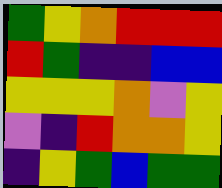[["green", "yellow", "orange", "red", "red", "red"], ["red", "green", "indigo", "indigo", "blue", "blue"], ["yellow", "yellow", "yellow", "orange", "violet", "yellow"], ["violet", "indigo", "red", "orange", "orange", "yellow"], ["indigo", "yellow", "green", "blue", "green", "green"]]